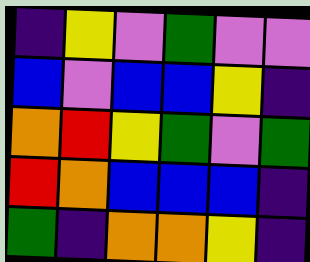[["indigo", "yellow", "violet", "green", "violet", "violet"], ["blue", "violet", "blue", "blue", "yellow", "indigo"], ["orange", "red", "yellow", "green", "violet", "green"], ["red", "orange", "blue", "blue", "blue", "indigo"], ["green", "indigo", "orange", "orange", "yellow", "indigo"]]